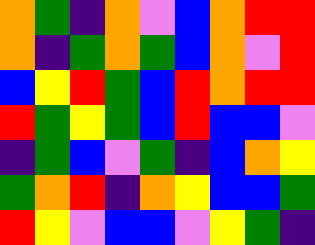[["orange", "green", "indigo", "orange", "violet", "blue", "orange", "red", "red"], ["orange", "indigo", "green", "orange", "green", "blue", "orange", "violet", "red"], ["blue", "yellow", "red", "green", "blue", "red", "orange", "red", "red"], ["red", "green", "yellow", "green", "blue", "red", "blue", "blue", "violet"], ["indigo", "green", "blue", "violet", "green", "indigo", "blue", "orange", "yellow"], ["green", "orange", "red", "indigo", "orange", "yellow", "blue", "blue", "green"], ["red", "yellow", "violet", "blue", "blue", "violet", "yellow", "green", "indigo"]]